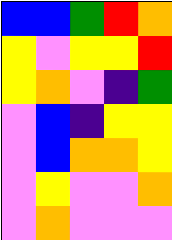[["blue", "blue", "green", "red", "orange"], ["yellow", "violet", "yellow", "yellow", "red"], ["yellow", "orange", "violet", "indigo", "green"], ["violet", "blue", "indigo", "yellow", "yellow"], ["violet", "blue", "orange", "orange", "yellow"], ["violet", "yellow", "violet", "violet", "orange"], ["violet", "orange", "violet", "violet", "violet"]]